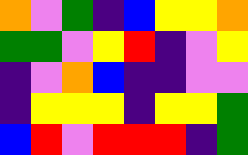[["orange", "violet", "green", "indigo", "blue", "yellow", "yellow", "orange"], ["green", "green", "violet", "yellow", "red", "indigo", "violet", "yellow"], ["indigo", "violet", "orange", "blue", "indigo", "indigo", "violet", "violet"], ["indigo", "yellow", "yellow", "yellow", "indigo", "yellow", "yellow", "green"], ["blue", "red", "violet", "red", "red", "red", "indigo", "green"]]